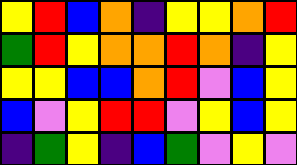[["yellow", "red", "blue", "orange", "indigo", "yellow", "yellow", "orange", "red"], ["green", "red", "yellow", "orange", "orange", "red", "orange", "indigo", "yellow"], ["yellow", "yellow", "blue", "blue", "orange", "red", "violet", "blue", "yellow"], ["blue", "violet", "yellow", "red", "red", "violet", "yellow", "blue", "yellow"], ["indigo", "green", "yellow", "indigo", "blue", "green", "violet", "yellow", "violet"]]